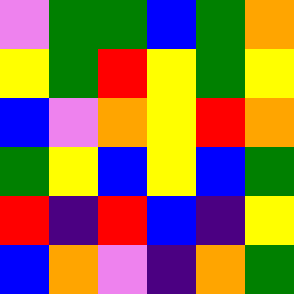[["violet", "green", "green", "blue", "green", "orange"], ["yellow", "green", "red", "yellow", "green", "yellow"], ["blue", "violet", "orange", "yellow", "red", "orange"], ["green", "yellow", "blue", "yellow", "blue", "green"], ["red", "indigo", "red", "blue", "indigo", "yellow"], ["blue", "orange", "violet", "indigo", "orange", "green"]]